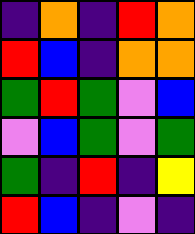[["indigo", "orange", "indigo", "red", "orange"], ["red", "blue", "indigo", "orange", "orange"], ["green", "red", "green", "violet", "blue"], ["violet", "blue", "green", "violet", "green"], ["green", "indigo", "red", "indigo", "yellow"], ["red", "blue", "indigo", "violet", "indigo"]]